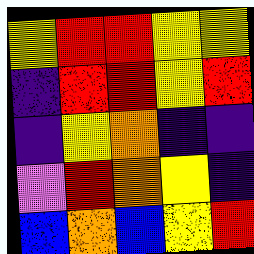[["yellow", "red", "red", "yellow", "yellow"], ["indigo", "red", "red", "yellow", "red"], ["indigo", "yellow", "orange", "indigo", "indigo"], ["violet", "red", "orange", "yellow", "indigo"], ["blue", "orange", "blue", "yellow", "red"]]